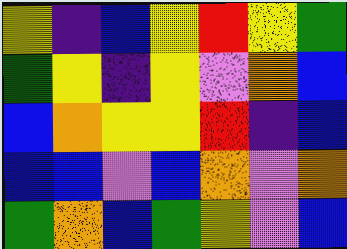[["yellow", "indigo", "blue", "yellow", "red", "yellow", "green"], ["green", "yellow", "indigo", "yellow", "violet", "orange", "blue"], ["blue", "orange", "yellow", "yellow", "red", "indigo", "blue"], ["blue", "blue", "violet", "blue", "orange", "violet", "orange"], ["green", "orange", "blue", "green", "yellow", "violet", "blue"]]